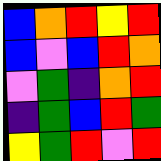[["blue", "orange", "red", "yellow", "red"], ["blue", "violet", "blue", "red", "orange"], ["violet", "green", "indigo", "orange", "red"], ["indigo", "green", "blue", "red", "green"], ["yellow", "green", "red", "violet", "red"]]